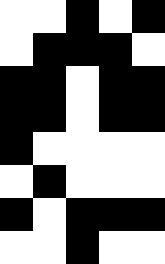[["white", "white", "black", "white", "black"], ["white", "black", "black", "black", "white"], ["black", "black", "white", "black", "black"], ["black", "black", "white", "black", "black"], ["black", "white", "white", "white", "white"], ["white", "black", "white", "white", "white"], ["black", "white", "black", "black", "black"], ["white", "white", "black", "white", "white"]]